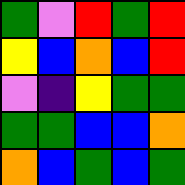[["green", "violet", "red", "green", "red"], ["yellow", "blue", "orange", "blue", "red"], ["violet", "indigo", "yellow", "green", "green"], ["green", "green", "blue", "blue", "orange"], ["orange", "blue", "green", "blue", "green"]]